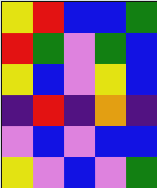[["yellow", "red", "blue", "blue", "green"], ["red", "green", "violet", "green", "blue"], ["yellow", "blue", "violet", "yellow", "blue"], ["indigo", "red", "indigo", "orange", "indigo"], ["violet", "blue", "violet", "blue", "blue"], ["yellow", "violet", "blue", "violet", "green"]]